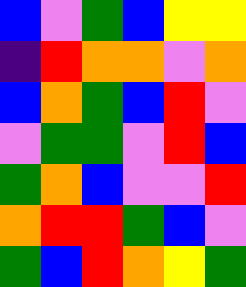[["blue", "violet", "green", "blue", "yellow", "yellow"], ["indigo", "red", "orange", "orange", "violet", "orange"], ["blue", "orange", "green", "blue", "red", "violet"], ["violet", "green", "green", "violet", "red", "blue"], ["green", "orange", "blue", "violet", "violet", "red"], ["orange", "red", "red", "green", "blue", "violet"], ["green", "blue", "red", "orange", "yellow", "green"]]